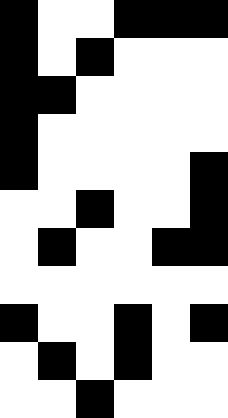[["black", "white", "white", "black", "black", "black"], ["black", "white", "black", "white", "white", "white"], ["black", "black", "white", "white", "white", "white"], ["black", "white", "white", "white", "white", "white"], ["black", "white", "white", "white", "white", "black"], ["white", "white", "black", "white", "white", "black"], ["white", "black", "white", "white", "black", "black"], ["white", "white", "white", "white", "white", "white"], ["black", "white", "white", "black", "white", "black"], ["white", "black", "white", "black", "white", "white"], ["white", "white", "black", "white", "white", "white"]]